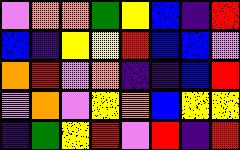[["violet", "orange", "orange", "green", "yellow", "blue", "indigo", "red"], ["blue", "indigo", "yellow", "yellow", "red", "blue", "blue", "violet"], ["orange", "red", "violet", "orange", "indigo", "indigo", "blue", "red"], ["violet", "orange", "violet", "yellow", "orange", "blue", "yellow", "yellow"], ["indigo", "green", "yellow", "red", "violet", "red", "indigo", "red"]]